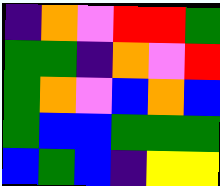[["indigo", "orange", "violet", "red", "red", "green"], ["green", "green", "indigo", "orange", "violet", "red"], ["green", "orange", "violet", "blue", "orange", "blue"], ["green", "blue", "blue", "green", "green", "green"], ["blue", "green", "blue", "indigo", "yellow", "yellow"]]